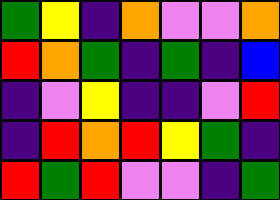[["green", "yellow", "indigo", "orange", "violet", "violet", "orange"], ["red", "orange", "green", "indigo", "green", "indigo", "blue"], ["indigo", "violet", "yellow", "indigo", "indigo", "violet", "red"], ["indigo", "red", "orange", "red", "yellow", "green", "indigo"], ["red", "green", "red", "violet", "violet", "indigo", "green"]]